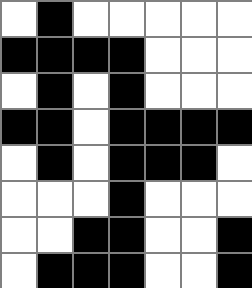[["white", "black", "white", "white", "white", "white", "white"], ["black", "black", "black", "black", "white", "white", "white"], ["white", "black", "white", "black", "white", "white", "white"], ["black", "black", "white", "black", "black", "black", "black"], ["white", "black", "white", "black", "black", "black", "white"], ["white", "white", "white", "black", "white", "white", "white"], ["white", "white", "black", "black", "white", "white", "black"], ["white", "black", "black", "black", "white", "white", "black"]]